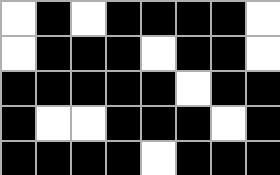[["white", "black", "white", "black", "black", "black", "black", "white"], ["white", "black", "black", "black", "white", "black", "black", "white"], ["black", "black", "black", "black", "black", "white", "black", "black"], ["black", "white", "white", "black", "black", "black", "white", "black"], ["black", "black", "black", "black", "white", "black", "black", "black"]]